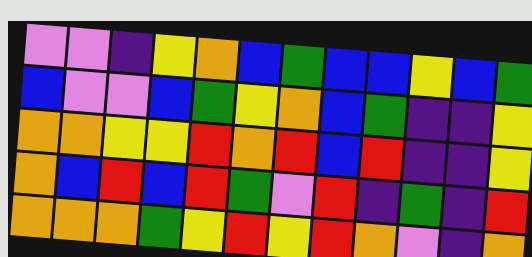[["violet", "violet", "indigo", "yellow", "orange", "blue", "green", "blue", "blue", "yellow", "blue", "green"], ["blue", "violet", "violet", "blue", "green", "yellow", "orange", "blue", "green", "indigo", "indigo", "yellow"], ["orange", "orange", "yellow", "yellow", "red", "orange", "red", "blue", "red", "indigo", "indigo", "yellow"], ["orange", "blue", "red", "blue", "red", "green", "violet", "red", "indigo", "green", "indigo", "red"], ["orange", "orange", "orange", "green", "yellow", "red", "yellow", "red", "orange", "violet", "indigo", "orange"]]